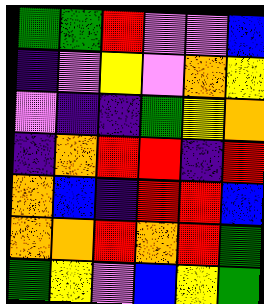[["green", "green", "red", "violet", "violet", "blue"], ["indigo", "violet", "yellow", "violet", "orange", "yellow"], ["violet", "indigo", "indigo", "green", "yellow", "orange"], ["indigo", "orange", "red", "red", "indigo", "red"], ["orange", "blue", "indigo", "red", "red", "blue"], ["orange", "orange", "red", "orange", "red", "green"], ["green", "yellow", "violet", "blue", "yellow", "green"]]